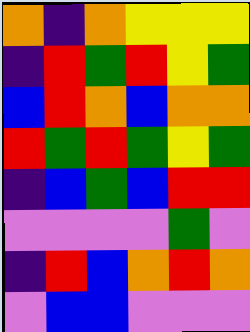[["orange", "indigo", "orange", "yellow", "yellow", "yellow"], ["indigo", "red", "green", "red", "yellow", "green"], ["blue", "red", "orange", "blue", "orange", "orange"], ["red", "green", "red", "green", "yellow", "green"], ["indigo", "blue", "green", "blue", "red", "red"], ["violet", "violet", "violet", "violet", "green", "violet"], ["indigo", "red", "blue", "orange", "red", "orange"], ["violet", "blue", "blue", "violet", "violet", "violet"]]